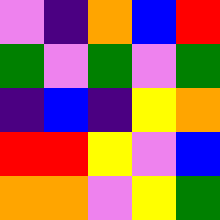[["violet", "indigo", "orange", "blue", "red"], ["green", "violet", "green", "violet", "green"], ["indigo", "blue", "indigo", "yellow", "orange"], ["red", "red", "yellow", "violet", "blue"], ["orange", "orange", "violet", "yellow", "green"]]